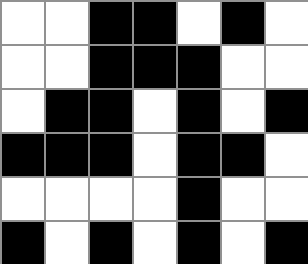[["white", "white", "black", "black", "white", "black", "white"], ["white", "white", "black", "black", "black", "white", "white"], ["white", "black", "black", "white", "black", "white", "black"], ["black", "black", "black", "white", "black", "black", "white"], ["white", "white", "white", "white", "black", "white", "white"], ["black", "white", "black", "white", "black", "white", "black"]]